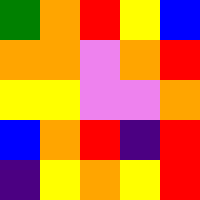[["green", "orange", "red", "yellow", "blue"], ["orange", "orange", "violet", "orange", "red"], ["yellow", "yellow", "violet", "violet", "orange"], ["blue", "orange", "red", "indigo", "red"], ["indigo", "yellow", "orange", "yellow", "red"]]